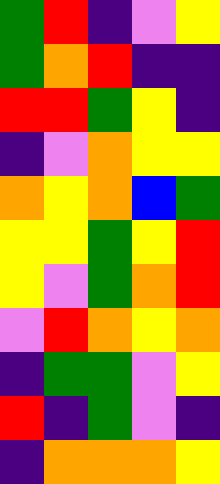[["green", "red", "indigo", "violet", "yellow"], ["green", "orange", "red", "indigo", "indigo"], ["red", "red", "green", "yellow", "indigo"], ["indigo", "violet", "orange", "yellow", "yellow"], ["orange", "yellow", "orange", "blue", "green"], ["yellow", "yellow", "green", "yellow", "red"], ["yellow", "violet", "green", "orange", "red"], ["violet", "red", "orange", "yellow", "orange"], ["indigo", "green", "green", "violet", "yellow"], ["red", "indigo", "green", "violet", "indigo"], ["indigo", "orange", "orange", "orange", "yellow"]]